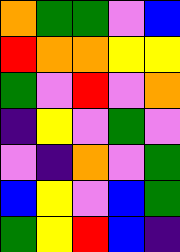[["orange", "green", "green", "violet", "blue"], ["red", "orange", "orange", "yellow", "yellow"], ["green", "violet", "red", "violet", "orange"], ["indigo", "yellow", "violet", "green", "violet"], ["violet", "indigo", "orange", "violet", "green"], ["blue", "yellow", "violet", "blue", "green"], ["green", "yellow", "red", "blue", "indigo"]]